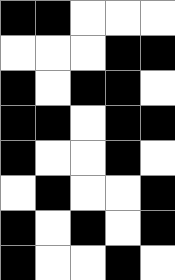[["black", "black", "white", "white", "white"], ["white", "white", "white", "black", "black"], ["black", "white", "black", "black", "white"], ["black", "black", "white", "black", "black"], ["black", "white", "white", "black", "white"], ["white", "black", "white", "white", "black"], ["black", "white", "black", "white", "black"], ["black", "white", "white", "black", "white"]]